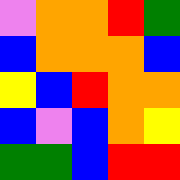[["violet", "orange", "orange", "red", "green"], ["blue", "orange", "orange", "orange", "blue"], ["yellow", "blue", "red", "orange", "orange"], ["blue", "violet", "blue", "orange", "yellow"], ["green", "green", "blue", "red", "red"]]